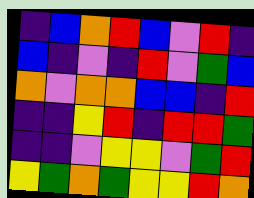[["indigo", "blue", "orange", "red", "blue", "violet", "red", "indigo"], ["blue", "indigo", "violet", "indigo", "red", "violet", "green", "blue"], ["orange", "violet", "orange", "orange", "blue", "blue", "indigo", "red"], ["indigo", "indigo", "yellow", "red", "indigo", "red", "red", "green"], ["indigo", "indigo", "violet", "yellow", "yellow", "violet", "green", "red"], ["yellow", "green", "orange", "green", "yellow", "yellow", "red", "orange"]]